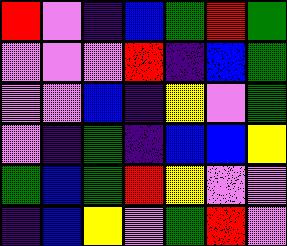[["red", "violet", "indigo", "blue", "green", "red", "green"], ["violet", "violet", "violet", "red", "indigo", "blue", "green"], ["violet", "violet", "blue", "indigo", "yellow", "violet", "green"], ["violet", "indigo", "green", "indigo", "blue", "blue", "yellow"], ["green", "blue", "green", "red", "yellow", "violet", "violet"], ["indigo", "blue", "yellow", "violet", "green", "red", "violet"]]